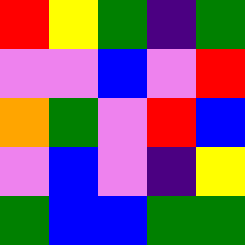[["red", "yellow", "green", "indigo", "green"], ["violet", "violet", "blue", "violet", "red"], ["orange", "green", "violet", "red", "blue"], ["violet", "blue", "violet", "indigo", "yellow"], ["green", "blue", "blue", "green", "green"]]